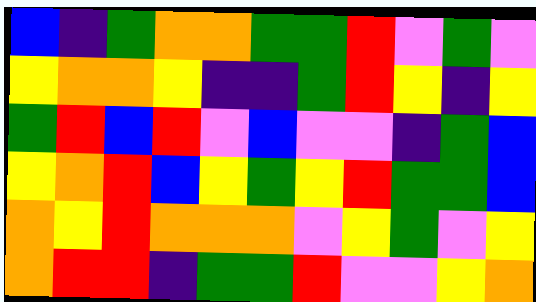[["blue", "indigo", "green", "orange", "orange", "green", "green", "red", "violet", "green", "violet"], ["yellow", "orange", "orange", "yellow", "indigo", "indigo", "green", "red", "yellow", "indigo", "yellow"], ["green", "red", "blue", "red", "violet", "blue", "violet", "violet", "indigo", "green", "blue"], ["yellow", "orange", "red", "blue", "yellow", "green", "yellow", "red", "green", "green", "blue"], ["orange", "yellow", "red", "orange", "orange", "orange", "violet", "yellow", "green", "violet", "yellow"], ["orange", "red", "red", "indigo", "green", "green", "red", "violet", "violet", "yellow", "orange"]]